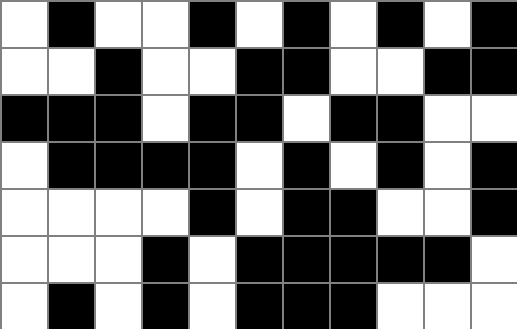[["white", "black", "white", "white", "black", "white", "black", "white", "black", "white", "black"], ["white", "white", "black", "white", "white", "black", "black", "white", "white", "black", "black"], ["black", "black", "black", "white", "black", "black", "white", "black", "black", "white", "white"], ["white", "black", "black", "black", "black", "white", "black", "white", "black", "white", "black"], ["white", "white", "white", "white", "black", "white", "black", "black", "white", "white", "black"], ["white", "white", "white", "black", "white", "black", "black", "black", "black", "black", "white"], ["white", "black", "white", "black", "white", "black", "black", "black", "white", "white", "white"]]